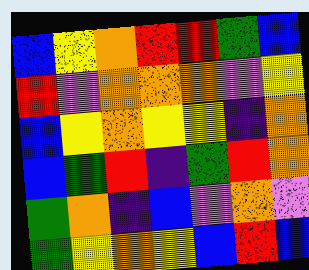[["blue", "yellow", "orange", "red", "red", "green", "blue"], ["red", "violet", "orange", "orange", "orange", "violet", "yellow"], ["blue", "yellow", "orange", "yellow", "yellow", "indigo", "orange"], ["blue", "green", "red", "indigo", "green", "red", "orange"], ["green", "orange", "indigo", "blue", "violet", "orange", "violet"], ["green", "yellow", "orange", "yellow", "blue", "red", "blue"]]